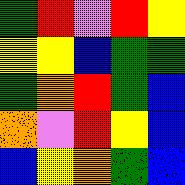[["green", "red", "violet", "red", "yellow"], ["yellow", "yellow", "blue", "green", "green"], ["green", "orange", "red", "green", "blue"], ["orange", "violet", "red", "yellow", "blue"], ["blue", "yellow", "orange", "green", "blue"]]